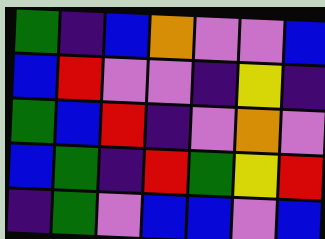[["green", "indigo", "blue", "orange", "violet", "violet", "blue"], ["blue", "red", "violet", "violet", "indigo", "yellow", "indigo"], ["green", "blue", "red", "indigo", "violet", "orange", "violet"], ["blue", "green", "indigo", "red", "green", "yellow", "red"], ["indigo", "green", "violet", "blue", "blue", "violet", "blue"]]